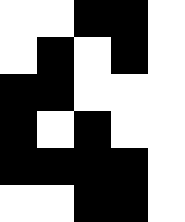[["white", "white", "black", "black", "white"], ["white", "black", "white", "black", "white"], ["black", "black", "white", "white", "white"], ["black", "white", "black", "white", "white"], ["black", "black", "black", "black", "white"], ["white", "white", "black", "black", "white"]]